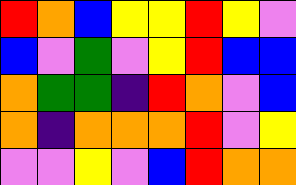[["red", "orange", "blue", "yellow", "yellow", "red", "yellow", "violet"], ["blue", "violet", "green", "violet", "yellow", "red", "blue", "blue"], ["orange", "green", "green", "indigo", "red", "orange", "violet", "blue"], ["orange", "indigo", "orange", "orange", "orange", "red", "violet", "yellow"], ["violet", "violet", "yellow", "violet", "blue", "red", "orange", "orange"]]